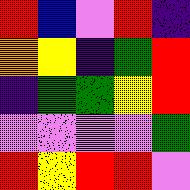[["red", "blue", "violet", "red", "indigo"], ["orange", "yellow", "indigo", "green", "red"], ["indigo", "green", "green", "yellow", "red"], ["violet", "violet", "violet", "violet", "green"], ["red", "yellow", "red", "red", "violet"]]